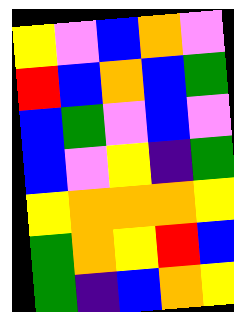[["yellow", "violet", "blue", "orange", "violet"], ["red", "blue", "orange", "blue", "green"], ["blue", "green", "violet", "blue", "violet"], ["blue", "violet", "yellow", "indigo", "green"], ["yellow", "orange", "orange", "orange", "yellow"], ["green", "orange", "yellow", "red", "blue"], ["green", "indigo", "blue", "orange", "yellow"]]